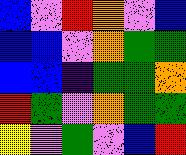[["blue", "violet", "red", "orange", "violet", "blue"], ["blue", "blue", "violet", "orange", "green", "green"], ["blue", "blue", "indigo", "green", "green", "orange"], ["red", "green", "violet", "orange", "green", "green"], ["yellow", "violet", "green", "violet", "blue", "red"]]